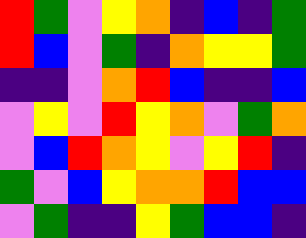[["red", "green", "violet", "yellow", "orange", "indigo", "blue", "indigo", "green"], ["red", "blue", "violet", "green", "indigo", "orange", "yellow", "yellow", "green"], ["indigo", "indigo", "violet", "orange", "red", "blue", "indigo", "indigo", "blue"], ["violet", "yellow", "violet", "red", "yellow", "orange", "violet", "green", "orange"], ["violet", "blue", "red", "orange", "yellow", "violet", "yellow", "red", "indigo"], ["green", "violet", "blue", "yellow", "orange", "orange", "red", "blue", "blue"], ["violet", "green", "indigo", "indigo", "yellow", "green", "blue", "blue", "indigo"]]